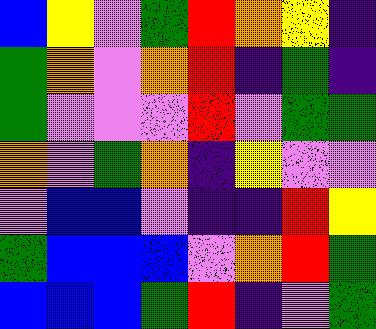[["blue", "yellow", "violet", "green", "red", "orange", "yellow", "indigo"], ["green", "orange", "violet", "orange", "red", "indigo", "green", "indigo"], ["green", "violet", "violet", "violet", "red", "violet", "green", "green"], ["orange", "violet", "green", "orange", "indigo", "yellow", "violet", "violet"], ["violet", "blue", "blue", "violet", "indigo", "indigo", "red", "yellow"], ["green", "blue", "blue", "blue", "violet", "orange", "red", "green"], ["blue", "blue", "blue", "green", "red", "indigo", "violet", "green"]]